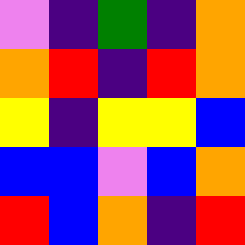[["violet", "indigo", "green", "indigo", "orange"], ["orange", "red", "indigo", "red", "orange"], ["yellow", "indigo", "yellow", "yellow", "blue"], ["blue", "blue", "violet", "blue", "orange"], ["red", "blue", "orange", "indigo", "red"]]